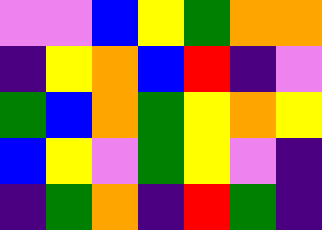[["violet", "violet", "blue", "yellow", "green", "orange", "orange"], ["indigo", "yellow", "orange", "blue", "red", "indigo", "violet"], ["green", "blue", "orange", "green", "yellow", "orange", "yellow"], ["blue", "yellow", "violet", "green", "yellow", "violet", "indigo"], ["indigo", "green", "orange", "indigo", "red", "green", "indigo"]]